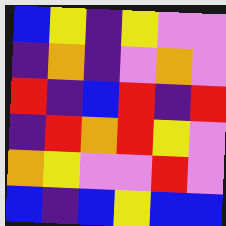[["blue", "yellow", "indigo", "yellow", "violet", "violet"], ["indigo", "orange", "indigo", "violet", "orange", "violet"], ["red", "indigo", "blue", "red", "indigo", "red"], ["indigo", "red", "orange", "red", "yellow", "violet"], ["orange", "yellow", "violet", "violet", "red", "violet"], ["blue", "indigo", "blue", "yellow", "blue", "blue"]]